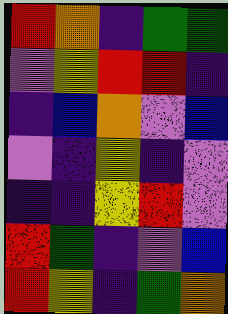[["red", "orange", "indigo", "green", "green"], ["violet", "yellow", "red", "red", "indigo"], ["indigo", "blue", "orange", "violet", "blue"], ["violet", "indigo", "yellow", "indigo", "violet"], ["indigo", "indigo", "yellow", "red", "violet"], ["red", "green", "indigo", "violet", "blue"], ["red", "yellow", "indigo", "green", "orange"]]